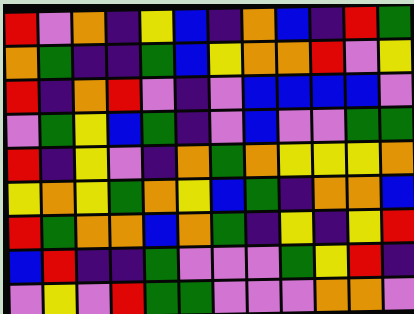[["red", "violet", "orange", "indigo", "yellow", "blue", "indigo", "orange", "blue", "indigo", "red", "green"], ["orange", "green", "indigo", "indigo", "green", "blue", "yellow", "orange", "orange", "red", "violet", "yellow"], ["red", "indigo", "orange", "red", "violet", "indigo", "violet", "blue", "blue", "blue", "blue", "violet"], ["violet", "green", "yellow", "blue", "green", "indigo", "violet", "blue", "violet", "violet", "green", "green"], ["red", "indigo", "yellow", "violet", "indigo", "orange", "green", "orange", "yellow", "yellow", "yellow", "orange"], ["yellow", "orange", "yellow", "green", "orange", "yellow", "blue", "green", "indigo", "orange", "orange", "blue"], ["red", "green", "orange", "orange", "blue", "orange", "green", "indigo", "yellow", "indigo", "yellow", "red"], ["blue", "red", "indigo", "indigo", "green", "violet", "violet", "violet", "green", "yellow", "red", "indigo"], ["violet", "yellow", "violet", "red", "green", "green", "violet", "violet", "violet", "orange", "orange", "violet"]]